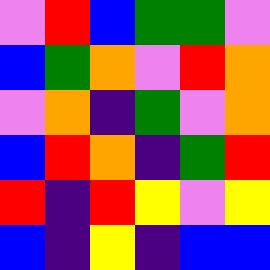[["violet", "red", "blue", "green", "green", "violet"], ["blue", "green", "orange", "violet", "red", "orange"], ["violet", "orange", "indigo", "green", "violet", "orange"], ["blue", "red", "orange", "indigo", "green", "red"], ["red", "indigo", "red", "yellow", "violet", "yellow"], ["blue", "indigo", "yellow", "indigo", "blue", "blue"]]